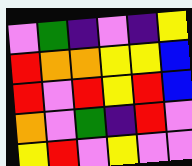[["violet", "green", "indigo", "violet", "indigo", "yellow"], ["red", "orange", "orange", "yellow", "yellow", "blue"], ["red", "violet", "red", "yellow", "red", "blue"], ["orange", "violet", "green", "indigo", "red", "violet"], ["yellow", "red", "violet", "yellow", "violet", "violet"]]